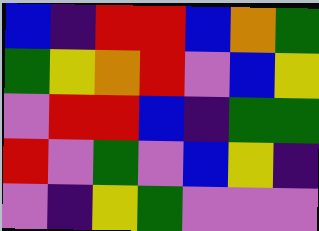[["blue", "indigo", "red", "red", "blue", "orange", "green"], ["green", "yellow", "orange", "red", "violet", "blue", "yellow"], ["violet", "red", "red", "blue", "indigo", "green", "green"], ["red", "violet", "green", "violet", "blue", "yellow", "indigo"], ["violet", "indigo", "yellow", "green", "violet", "violet", "violet"]]